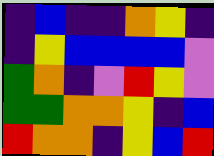[["indigo", "blue", "indigo", "indigo", "orange", "yellow", "indigo"], ["indigo", "yellow", "blue", "blue", "blue", "blue", "violet"], ["green", "orange", "indigo", "violet", "red", "yellow", "violet"], ["green", "green", "orange", "orange", "yellow", "indigo", "blue"], ["red", "orange", "orange", "indigo", "yellow", "blue", "red"]]